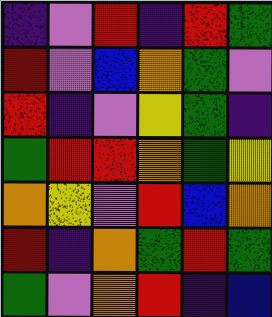[["indigo", "violet", "red", "indigo", "red", "green"], ["red", "violet", "blue", "orange", "green", "violet"], ["red", "indigo", "violet", "yellow", "green", "indigo"], ["green", "red", "red", "orange", "green", "yellow"], ["orange", "yellow", "violet", "red", "blue", "orange"], ["red", "indigo", "orange", "green", "red", "green"], ["green", "violet", "orange", "red", "indigo", "blue"]]